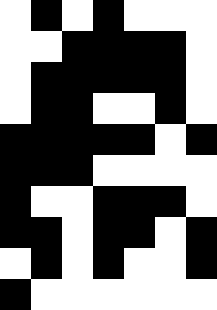[["white", "black", "white", "black", "white", "white", "white"], ["white", "white", "black", "black", "black", "black", "white"], ["white", "black", "black", "black", "black", "black", "white"], ["white", "black", "black", "white", "white", "black", "white"], ["black", "black", "black", "black", "black", "white", "black"], ["black", "black", "black", "white", "white", "white", "white"], ["black", "white", "white", "black", "black", "black", "white"], ["black", "black", "white", "black", "black", "white", "black"], ["white", "black", "white", "black", "white", "white", "black"], ["black", "white", "white", "white", "white", "white", "white"]]